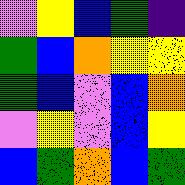[["violet", "yellow", "blue", "green", "indigo"], ["green", "blue", "orange", "yellow", "yellow"], ["green", "blue", "violet", "blue", "orange"], ["violet", "yellow", "violet", "blue", "yellow"], ["blue", "green", "orange", "blue", "green"]]